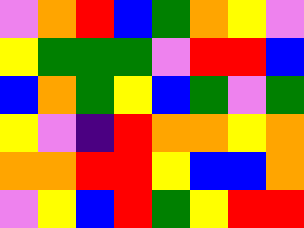[["violet", "orange", "red", "blue", "green", "orange", "yellow", "violet"], ["yellow", "green", "green", "green", "violet", "red", "red", "blue"], ["blue", "orange", "green", "yellow", "blue", "green", "violet", "green"], ["yellow", "violet", "indigo", "red", "orange", "orange", "yellow", "orange"], ["orange", "orange", "red", "red", "yellow", "blue", "blue", "orange"], ["violet", "yellow", "blue", "red", "green", "yellow", "red", "red"]]